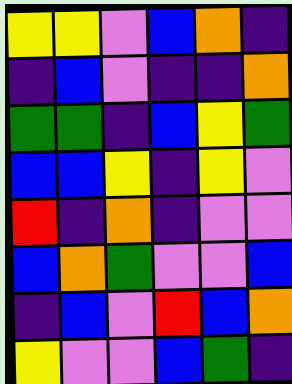[["yellow", "yellow", "violet", "blue", "orange", "indigo"], ["indigo", "blue", "violet", "indigo", "indigo", "orange"], ["green", "green", "indigo", "blue", "yellow", "green"], ["blue", "blue", "yellow", "indigo", "yellow", "violet"], ["red", "indigo", "orange", "indigo", "violet", "violet"], ["blue", "orange", "green", "violet", "violet", "blue"], ["indigo", "blue", "violet", "red", "blue", "orange"], ["yellow", "violet", "violet", "blue", "green", "indigo"]]